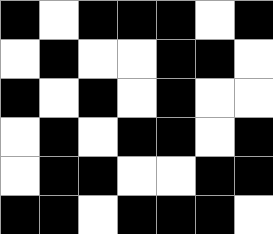[["black", "white", "black", "black", "black", "white", "black"], ["white", "black", "white", "white", "black", "black", "white"], ["black", "white", "black", "white", "black", "white", "white"], ["white", "black", "white", "black", "black", "white", "black"], ["white", "black", "black", "white", "white", "black", "black"], ["black", "black", "white", "black", "black", "black", "white"]]